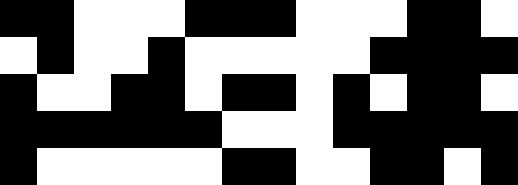[["black", "black", "white", "white", "white", "black", "black", "black", "white", "white", "white", "black", "black", "white"], ["white", "black", "white", "white", "black", "white", "white", "white", "white", "white", "black", "black", "black", "black"], ["black", "white", "white", "black", "black", "white", "black", "black", "white", "black", "white", "black", "black", "white"], ["black", "black", "black", "black", "black", "black", "white", "white", "white", "black", "black", "black", "black", "black"], ["black", "white", "white", "white", "white", "white", "black", "black", "white", "white", "black", "black", "white", "black"]]